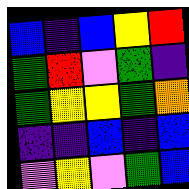[["blue", "indigo", "blue", "yellow", "red"], ["green", "red", "violet", "green", "indigo"], ["green", "yellow", "yellow", "green", "orange"], ["indigo", "indigo", "blue", "indigo", "blue"], ["violet", "yellow", "violet", "green", "blue"]]